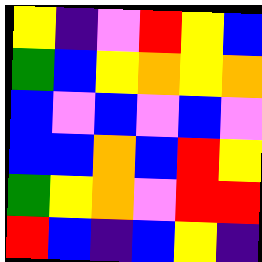[["yellow", "indigo", "violet", "red", "yellow", "blue"], ["green", "blue", "yellow", "orange", "yellow", "orange"], ["blue", "violet", "blue", "violet", "blue", "violet"], ["blue", "blue", "orange", "blue", "red", "yellow"], ["green", "yellow", "orange", "violet", "red", "red"], ["red", "blue", "indigo", "blue", "yellow", "indigo"]]